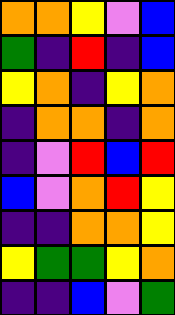[["orange", "orange", "yellow", "violet", "blue"], ["green", "indigo", "red", "indigo", "blue"], ["yellow", "orange", "indigo", "yellow", "orange"], ["indigo", "orange", "orange", "indigo", "orange"], ["indigo", "violet", "red", "blue", "red"], ["blue", "violet", "orange", "red", "yellow"], ["indigo", "indigo", "orange", "orange", "yellow"], ["yellow", "green", "green", "yellow", "orange"], ["indigo", "indigo", "blue", "violet", "green"]]